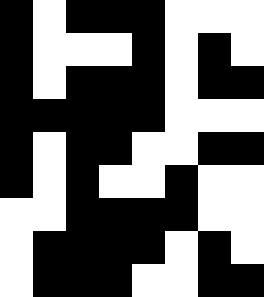[["black", "white", "black", "black", "black", "white", "white", "white"], ["black", "white", "white", "white", "black", "white", "black", "white"], ["black", "white", "black", "black", "black", "white", "black", "black"], ["black", "black", "black", "black", "black", "white", "white", "white"], ["black", "white", "black", "black", "white", "white", "black", "black"], ["black", "white", "black", "white", "white", "black", "white", "white"], ["white", "white", "black", "black", "black", "black", "white", "white"], ["white", "black", "black", "black", "black", "white", "black", "white"], ["white", "black", "black", "black", "white", "white", "black", "black"]]